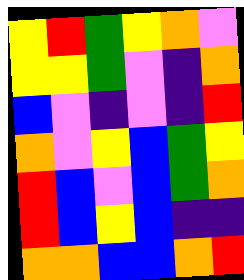[["yellow", "red", "green", "yellow", "orange", "violet"], ["yellow", "yellow", "green", "violet", "indigo", "orange"], ["blue", "violet", "indigo", "violet", "indigo", "red"], ["orange", "violet", "yellow", "blue", "green", "yellow"], ["red", "blue", "violet", "blue", "green", "orange"], ["red", "blue", "yellow", "blue", "indigo", "indigo"], ["orange", "orange", "blue", "blue", "orange", "red"]]